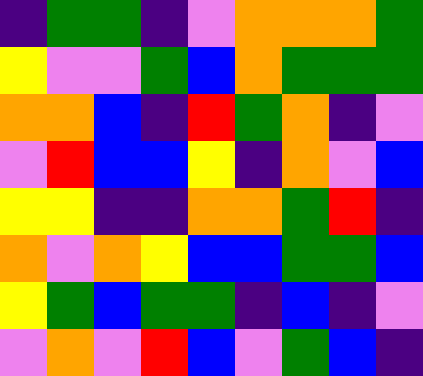[["indigo", "green", "green", "indigo", "violet", "orange", "orange", "orange", "green"], ["yellow", "violet", "violet", "green", "blue", "orange", "green", "green", "green"], ["orange", "orange", "blue", "indigo", "red", "green", "orange", "indigo", "violet"], ["violet", "red", "blue", "blue", "yellow", "indigo", "orange", "violet", "blue"], ["yellow", "yellow", "indigo", "indigo", "orange", "orange", "green", "red", "indigo"], ["orange", "violet", "orange", "yellow", "blue", "blue", "green", "green", "blue"], ["yellow", "green", "blue", "green", "green", "indigo", "blue", "indigo", "violet"], ["violet", "orange", "violet", "red", "blue", "violet", "green", "blue", "indigo"]]